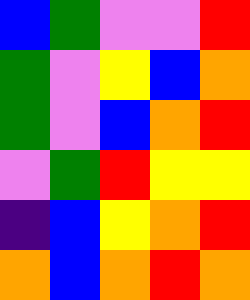[["blue", "green", "violet", "violet", "red"], ["green", "violet", "yellow", "blue", "orange"], ["green", "violet", "blue", "orange", "red"], ["violet", "green", "red", "yellow", "yellow"], ["indigo", "blue", "yellow", "orange", "red"], ["orange", "blue", "orange", "red", "orange"]]